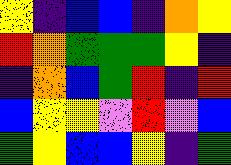[["yellow", "indigo", "blue", "blue", "indigo", "orange", "yellow"], ["red", "orange", "green", "green", "green", "yellow", "indigo"], ["indigo", "orange", "blue", "green", "red", "indigo", "red"], ["blue", "yellow", "yellow", "violet", "red", "violet", "blue"], ["green", "yellow", "blue", "blue", "yellow", "indigo", "green"]]